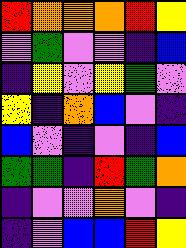[["red", "orange", "orange", "orange", "red", "yellow"], ["violet", "green", "violet", "violet", "indigo", "blue"], ["indigo", "yellow", "violet", "yellow", "green", "violet"], ["yellow", "indigo", "orange", "blue", "violet", "indigo"], ["blue", "violet", "indigo", "violet", "indigo", "blue"], ["green", "green", "indigo", "red", "green", "orange"], ["indigo", "violet", "violet", "orange", "violet", "indigo"], ["indigo", "violet", "blue", "blue", "red", "yellow"]]